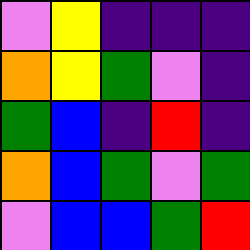[["violet", "yellow", "indigo", "indigo", "indigo"], ["orange", "yellow", "green", "violet", "indigo"], ["green", "blue", "indigo", "red", "indigo"], ["orange", "blue", "green", "violet", "green"], ["violet", "blue", "blue", "green", "red"]]